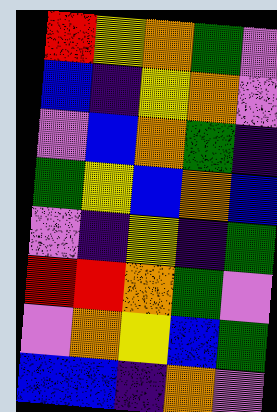[["red", "yellow", "orange", "green", "violet"], ["blue", "indigo", "yellow", "orange", "violet"], ["violet", "blue", "orange", "green", "indigo"], ["green", "yellow", "blue", "orange", "blue"], ["violet", "indigo", "yellow", "indigo", "green"], ["red", "red", "orange", "green", "violet"], ["violet", "orange", "yellow", "blue", "green"], ["blue", "blue", "indigo", "orange", "violet"]]